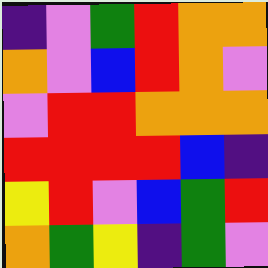[["indigo", "violet", "green", "red", "orange", "orange"], ["orange", "violet", "blue", "red", "orange", "violet"], ["violet", "red", "red", "orange", "orange", "orange"], ["red", "red", "red", "red", "blue", "indigo"], ["yellow", "red", "violet", "blue", "green", "red"], ["orange", "green", "yellow", "indigo", "green", "violet"]]